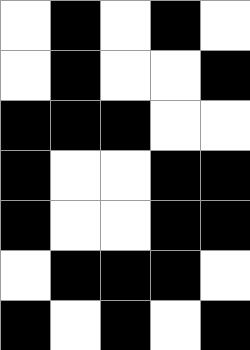[["white", "black", "white", "black", "white"], ["white", "black", "white", "white", "black"], ["black", "black", "black", "white", "white"], ["black", "white", "white", "black", "black"], ["black", "white", "white", "black", "black"], ["white", "black", "black", "black", "white"], ["black", "white", "black", "white", "black"]]